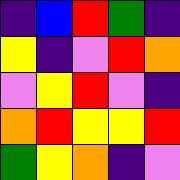[["indigo", "blue", "red", "green", "indigo"], ["yellow", "indigo", "violet", "red", "orange"], ["violet", "yellow", "red", "violet", "indigo"], ["orange", "red", "yellow", "yellow", "red"], ["green", "yellow", "orange", "indigo", "violet"]]